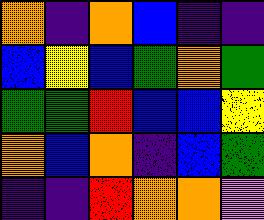[["orange", "indigo", "orange", "blue", "indigo", "indigo"], ["blue", "yellow", "blue", "green", "orange", "green"], ["green", "green", "red", "blue", "blue", "yellow"], ["orange", "blue", "orange", "indigo", "blue", "green"], ["indigo", "indigo", "red", "orange", "orange", "violet"]]